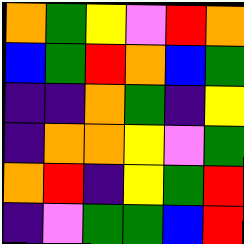[["orange", "green", "yellow", "violet", "red", "orange"], ["blue", "green", "red", "orange", "blue", "green"], ["indigo", "indigo", "orange", "green", "indigo", "yellow"], ["indigo", "orange", "orange", "yellow", "violet", "green"], ["orange", "red", "indigo", "yellow", "green", "red"], ["indigo", "violet", "green", "green", "blue", "red"]]